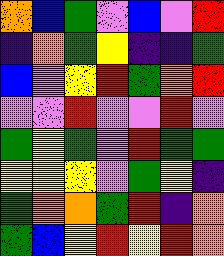[["orange", "blue", "green", "violet", "blue", "violet", "red"], ["indigo", "orange", "green", "yellow", "indigo", "indigo", "green"], ["blue", "violet", "yellow", "red", "green", "orange", "red"], ["violet", "violet", "red", "violet", "violet", "red", "violet"], ["green", "yellow", "green", "violet", "red", "green", "green"], ["yellow", "yellow", "yellow", "violet", "green", "yellow", "indigo"], ["green", "orange", "orange", "green", "red", "indigo", "orange"], ["green", "blue", "yellow", "red", "yellow", "red", "orange"]]